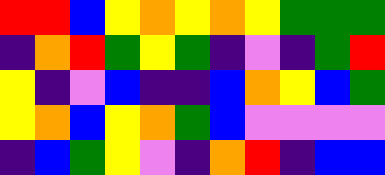[["red", "red", "blue", "yellow", "orange", "yellow", "orange", "yellow", "green", "green", "green"], ["indigo", "orange", "red", "green", "yellow", "green", "indigo", "violet", "indigo", "green", "red"], ["yellow", "indigo", "violet", "blue", "indigo", "indigo", "blue", "orange", "yellow", "blue", "green"], ["yellow", "orange", "blue", "yellow", "orange", "green", "blue", "violet", "violet", "violet", "violet"], ["indigo", "blue", "green", "yellow", "violet", "indigo", "orange", "red", "indigo", "blue", "blue"]]